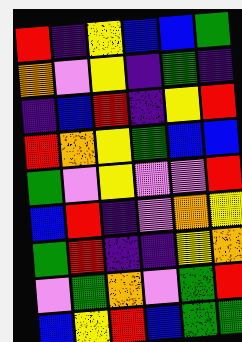[["red", "indigo", "yellow", "blue", "blue", "green"], ["orange", "violet", "yellow", "indigo", "green", "indigo"], ["indigo", "blue", "red", "indigo", "yellow", "red"], ["red", "orange", "yellow", "green", "blue", "blue"], ["green", "violet", "yellow", "violet", "violet", "red"], ["blue", "red", "indigo", "violet", "orange", "yellow"], ["green", "red", "indigo", "indigo", "yellow", "orange"], ["violet", "green", "orange", "violet", "green", "red"], ["blue", "yellow", "red", "blue", "green", "green"]]